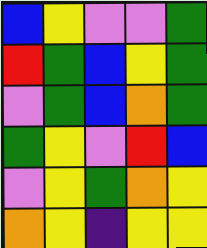[["blue", "yellow", "violet", "violet", "green"], ["red", "green", "blue", "yellow", "green"], ["violet", "green", "blue", "orange", "green"], ["green", "yellow", "violet", "red", "blue"], ["violet", "yellow", "green", "orange", "yellow"], ["orange", "yellow", "indigo", "yellow", "yellow"]]